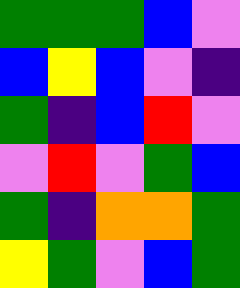[["green", "green", "green", "blue", "violet"], ["blue", "yellow", "blue", "violet", "indigo"], ["green", "indigo", "blue", "red", "violet"], ["violet", "red", "violet", "green", "blue"], ["green", "indigo", "orange", "orange", "green"], ["yellow", "green", "violet", "blue", "green"]]